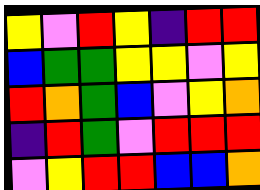[["yellow", "violet", "red", "yellow", "indigo", "red", "red"], ["blue", "green", "green", "yellow", "yellow", "violet", "yellow"], ["red", "orange", "green", "blue", "violet", "yellow", "orange"], ["indigo", "red", "green", "violet", "red", "red", "red"], ["violet", "yellow", "red", "red", "blue", "blue", "orange"]]